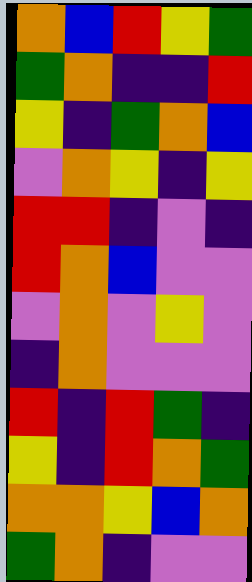[["orange", "blue", "red", "yellow", "green"], ["green", "orange", "indigo", "indigo", "red"], ["yellow", "indigo", "green", "orange", "blue"], ["violet", "orange", "yellow", "indigo", "yellow"], ["red", "red", "indigo", "violet", "indigo"], ["red", "orange", "blue", "violet", "violet"], ["violet", "orange", "violet", "yellow", "violet"], ["indigo", "orange", "violet", "violet", "violet"], ["red", "indigo", "red", "green", "indigo"], ["yellow", "indigo", "red", "orange", "green"], ["orange", "orange", "yellow", "blue", "orange"], ["green", "orange", "indigo", "violet", "violet"]]